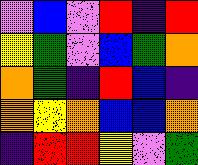[["violet", "blue", "violet", "red", "indigo", "red"], ["yellow", "green", "violet", "blue", "green", "orange"], ["orange", "green", "indigo", "red", "blue", "indigo"], ["orange", "yellow", "orange", "blue", "blue", "orange"], ["indigo", "red", "red", "yellow", "violet", "green"]]